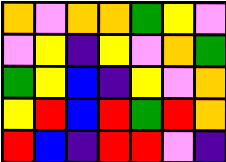[["orange", "violet", "orange", "orange", "green", "yellow", "violet"], ["violet", "yellow", "indigo", "yellow", "violet", "orange", "green"], ["green", "yellow", "blue", "indigo", "yellow", "violet", "orange"], ["yellow", "red", "blue", "red", "green", "red", "orange"], ["red", "blue", "indigo", "red", "red", "violet", "indigo"]]